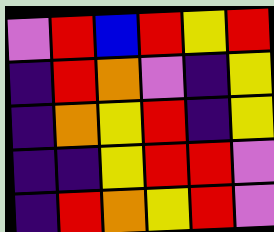[["violet", "red", "blue", "red", "yellow", "red"], ["indigo", "red", "orange", "violet", "indigo", "yellow"], ["indigo", "orange", "yellow", "red", "indigo", "yellow"], ["indigo", "indigo", "yellow", "red", "red", "violet"], ["indigo", "red", "orange", "yellow", "red", "violet"]]